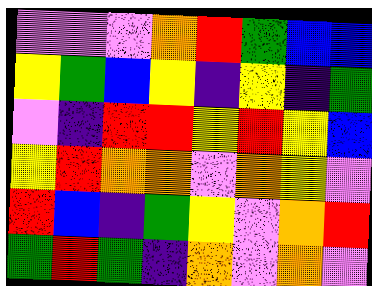[["violet", "violet", "violet", "orange", "red", "green", "blue", "blue"], ["yellow", "green", "blue", "yellow", "indigo", "yellow", "indigo", "green"], ["violet", "indigo", "red", "red", "yellow", "red", "yellow", "blue"], ["yellow", "red", "orange", "orange", "violet", "orange", "yellow", "violet"], ["red", "blue", "indigo", "green", "yellow", "violet", "orange", "red"], ["green", "red", "green", "indigo", "orange", "violet", "orange", "violet"]]